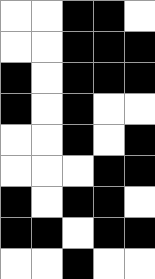[["white", "white", "black", "black", "white"], ["white", "white", "black", "black", "black"], ["black", "white", "black", "black", "black"], ["black", "white", "black", "white", "white"], ["white", "white", "black", "white", "black"], ["white", "white", "white", "black", "black"], ["black", "white", "black", "black", "white"], ["black", "black", "white", "black", "black"], ["white", "white", "black", "white", "white"]]